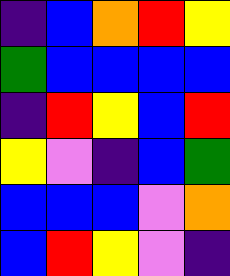[["indigo", "blue", "orange", "red", "yellow"], ["green", "blue", "blue", "blue", "blue"], ["indigo", "red", "yellow", "blue", "red"], ["yellow", "violet", "indigo", "blue", "green"], ["blue", "blue", "blue", "violet", "orange"], ["blue", "red", "yellow", "violet", "indigo"]]